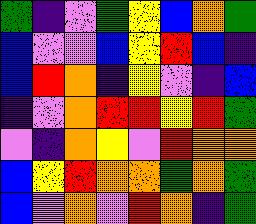[["green", "indigo", "violet", "green", "yellow", "blue", "orange", "green"], ["blue", "violet", "violet", "blue", "yellow", "red", "blue", "indigo"], ["blue", "red", "orange", "indigo", "yellow", "violet", "indigo", "blue"], ["indigo", "violet", "orange", "red", "red", "yellow", "red", "green"], ["violet", "indigo", "orange", "yellow", "violet", "red", "orange", "orange"], ["blue", "yellow", "red", "orange", "orange", "green", "orange", "green"], ["blue", "violet", "orange", "violet", "red", "orange", "indigo", "green"]]